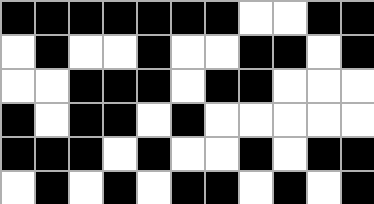[["black", "black", "black", "black", "black", "black", "black", "white", "white", "black", "black"], ["white", "black", "white", "white", "black", "white", "white", "black", "black", "white", "black"], ["white", "white", "black", "black", "black", "white", "black", "black", "white", "white", "white"], ["black", "white", "black", "black", "white", "black", "white", "white", "white", "white", "white"], ["black", "black", "black", "white", "black", "white", "white", "black", "white", "black", "black"], ["white", "black", "white", "black", "white", "black", "black", "white", "black", "white", "black"]]